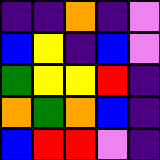[["indigo", "indigo", "orange", "indigo", "violet"], ["blue", "yellow", "indigo", "blue", "violet"], ["green", "yellow", "yellow", "red", "indigo"], ["orange", "green", "orange", "blue", "indigo"], ["blue", "red", "red", "violet", "indigo"]]